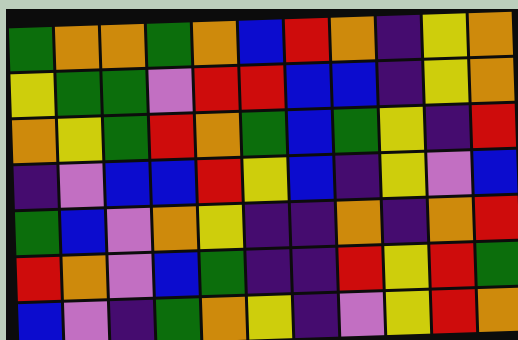[["green", "orange", "orange", "green", "orange", "blue", "red", "orange", "indigo", "yellow", "orange"], ["yellow", "green", "green", "violet", "red", "red", "blue", "blue", "indigo", "yellow", "orange"], ["orange", "yellow", "green", "red", "orange", "green", "blue", "green", "yellow", "indigo", "red"], ["indigo", "violet", "blue", "blue", "red", "yellow", "blue", "indigo", "yellow", "violet", "blue"], ["green", "blue", "violet", "orange", "yellow", "indigo", "indigo", "orange", "indigo", "orange", "red"], ["red", "orange", "violet", "blue", "green", "indigo", "indigo", "red", "yellow", "red", "green"], ["blue", "violet", "indigo", "green", "orange", "yellow", "indigo", "violet", "yellow", "red", "orange"]]